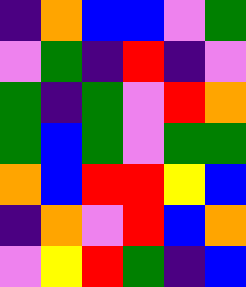[["indigo", "orange", "blue", "blue", "violet", "green"], ["violet", "green", "indigo", "red", "indigo", "violet"], ["green", "indigo", "green", "violet", "red", "orange"], ["green", "blue", "green", "violet", "green", "green"], ["orange", "blue", "red", "red", "yellow", "blue"], ["indigo", "orange", "violet", "red", "blue", "orange"], ["violet", "yellow", "red", "green", "indigo", "blue"]]